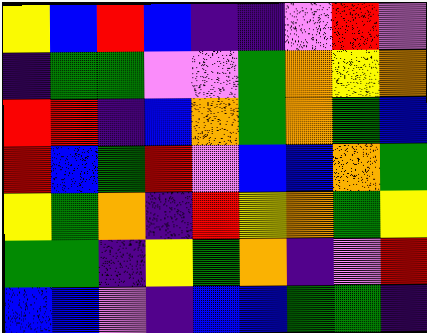[["yellow", "blue", "red", "blue", "indigo", "indigo", "violet", "red", "violet"], ["indigo", "green", "green", "violet", "violet", "green", "orange", "yellow", "orange"], ["red", "red", "indigo", "blue", "orange", "green", "orange", "green", "blue"], ["red", "blue", "green", "red", "violet", "blue", "blue", "orange", "green"], ["yellow", "green", "orange", "indigo", "red", "yellow", "orange", "green", "yellow"], ["green", "green", "indigo", "yellow", "green", "orange", "indigo", "violet", "red"], ["blue", "blue", "violet", "indigo", "blue", "blue", "green", "green", "indigo"]]